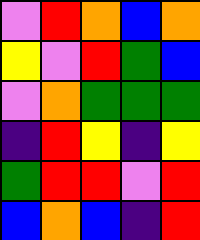[["violet", "red", "orange", "blue", "orange"], ["yellow", "violet", "red", "green", "blue"], ["violet", "orange", "green", "green", "green"], ["indigo", "red", "yellow", "indigo", "yellow"], ["green", "red", "red", "violet", "red"], ["blue", "orange", "blue", "indigo", "red"]]